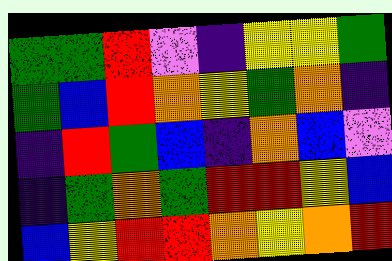[["green", "green", "red", "violet", "indigo", "yellow", "yellow", "green"], ["green", "blue", "red", "orange", "yellow", "green", "orange", "indigo"], ["indigo", "red", "green", "blue", "indigo", "orange", "blue", "violet"], ["indigo", "green", "orange", "green", "red", "red", "yellow", "blue"], ["blue", "yellow", "red", "red", "orange", "yellow", "orange", "red"]]